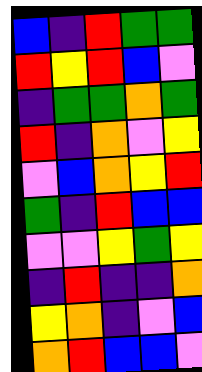[["blue", "indigo", "red", "green", "green"], ["red", "yellow", "red", "blue", "violet"], ["indigo", "green", "green", "orange", "green"], ["red", "indigo", "orange", "violet", "yellow"], ["violet", "blue", "orange", "yellow", "red"], ["green", "indigo", "red", "blue", "blue"], ["violet", "violet", "yellow", "green", "yellow"], ["indigo", "red", "indigo", "indigo", "orange"], ["yellow", "orange", "indigo", "violet", "blue"], ["orange", "red", "blue", "blue", "violet"]]